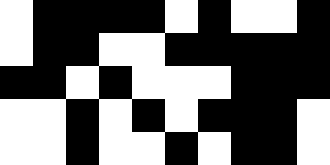[["white", "black", "black", "black", "black", "white", "black", "white", "white", "black"], ["white", "black", "black", "white", "white", "black", "black", "black", "black", "black"], ["black", "black", "white", "black", "white", "white", "white", "black", "black", "black"], ["white", "white", "black", "white", "black", "white", "black", "black", "black", "white"], ["white", "white", "black", "white", "white", "black", "white", "black", "black", "white"]]